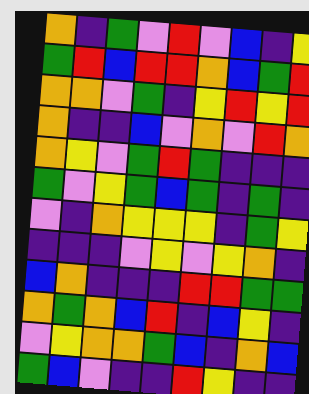[["orange", "indigo", "green", "violet", "red", "violet", "blue", "indigo", "yellow"], ["green", "red", "blue", "red", "red", "orange", "blue", "green", "red"], ["orange", "orange", "violet", "green", "indigo", "yellow", "red", "yellow", "red"], ["orange", "indigo", "indigo", "blue", "violet", "orange", "violet", "red", "orange"], ["orange", "yellow", "violet", "green", "red", "green", "indigo", "indigo", "indigo"], ["green", "violet", "yellow", "green", "blue", "green", "indigo", "green", "indigo"], ["violet", "indigo", "orange", "yellow", "yellow", "yellow", "indigo", "green", "yellow"], ["indigo", "indigo", "indigo", "violet", "yellow", "violet", "yellow", "orange", "indigo"], ["blue", "orange", "indigo", "indigo", "indigo", "red", "red", "green", "green"], ["orange", "green", "orange", "blue", "red", "indigo", "blue", "yellow", "indigo"], ["violet", "yellow", "orange", "orange", "green", "blue", "indigo", "orange", "blue"], ["green", "blue", "violet", "indigo", "indigo", "red", "yellow", "indigo", "indigo"]]